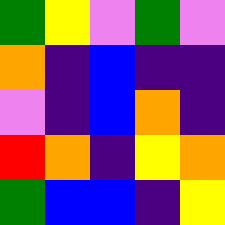[["green", "yellow", "violet", "green", "violet"], ["orange", "indigo", "blue", "indigo", "indigo"], ["violet", "indigo", "blue", "orange", "indigo"], ["red", "orange", "indigo", "yellow", "orange"], ["green", "blue", "blue", "indigo", "yellow"]]